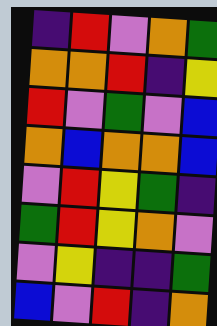[["indigo", "red", "violet", "orange", "green"], ["orange", "orange", "red", "indigo", "yellow"], ["red", "violet", "green", "violet", "blue"], ["orange", "blue", "orange", "orange", "blue"], ["violet", "red", "yellow", "green", "indigo"], ["green", "red", "yellow", "orange", "violet"], ["violet", "yellow", "indigo", "indigo", "green"], ["blue", "violet", "red", "indigo", "orange"]]